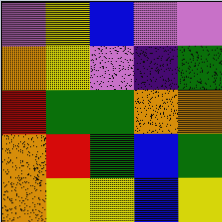[["violet", "yellow", "blue", "violet", "violet"], ["orange", "yellow", "violet", "indigo", "green"], ["red", "green", "green", "orange", "orange"], ["orange", "red", "green", "blue", "green"], ["orange", "yellow", "yellow", "blue", "yellow"]]